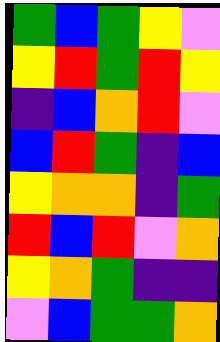[["green", "blue", "green", "yellow", "violet"], ["yellow", "red", "green", "red", "yellow"], ["indigo", "blue", "orange", "red", "violet"], ["blue", "red", "green", "indigo", "blue"], ["yellow", "orange", "orange", "indigo", "green"], ["red", "blue", "red", "violet", "orange"], ["yellow", "orange", "green", "indigo", "indigo"], ["violet", "blue", "green", "green", "orange"]]